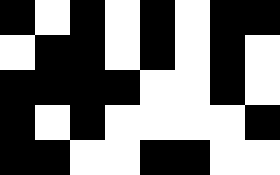[["black", "white", "black", "white", "black", "white", "black", "black"], ["white", "black", "black", "white", "black", "white", "black", "white"], ["black", "black", "black", "black", "white", "white", "black", "white"], ["black", "white", "black", "white", "white", "white", "white", "black"], ["black", "black", "white", "white", "black", "black", "white", "white"]]